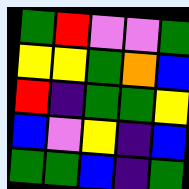[["green", "red", "violet", "violet", "green"], ["yellow", "yellow", "green", "orange", "blue"], ["red", "indigo", "green", "green", "yellow"], ["blue", "violet", "yellow", "indigo", "blue"], ["green", "green", "blue", "indigo", "green"]]